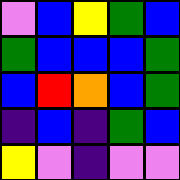[["violet", "blue", "yellow", "green", "blue"], ["green", "blue", "blue", "blue", "green"], ["blue", "red", "orange", "blue", "green"], ["indigo", "blue", "indigo", "green", "blue"], ["yellow", "violet", "indigo", "violet", "violet"]]